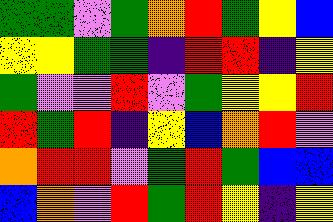[["green", "green", "violet", "green", "orange", "red", "green", "yellow", "blue"], ["yellow", "yellow", "green", "green", "indigo", "red", "red", "indigo", "yellow"], ["green", "violet", "violet", "red", "violet", "green", "yellow", "yellow", "red"], ["red", "green", "red", "indigo", "yellow", "blue", "orange", "red", "violet"], ["orange", "red", "red", "violet", "green", "red", "green", "blue", "blue"], ["blue", "orange", "violet", "red", "green", "red", "yellow", "indigo", "yellow"]]